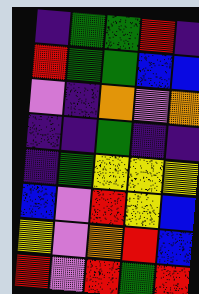[["indigo", "green", "green", "red", "indigo"], ["red", "green", "green", "blue", "blue"], ["violet", "indigo", "orange", "violet", "orange"], ["indigo", "indigo", "green", "indigo", "indigo"], ["indigo", "green", "yellow", "yellow", "yellow"], ["blue", "violet", "red", "yellow", "blue"], ["yellow", "violet", "orange", "red", "blue"], ["red", "violet", "red", "green", "red"]]